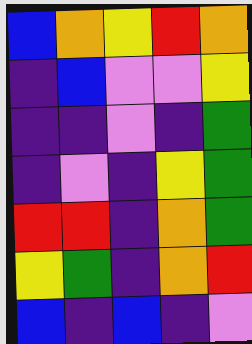[["blue", "orange", "yellow", "red", "orange"], ["indigo", "blue", "violet", "violet", "yellow"], ["indigo", "indigo", "violet", "indigo", "green"], ["indigo", "violet", "indigo", "yellow", "green"], ["red", "red", "indigo", "orange", "green"], ["yellow", "green", "indigo", "orange", "red"], ["blue", "indigo", "blue", "indigo", "violet"]]